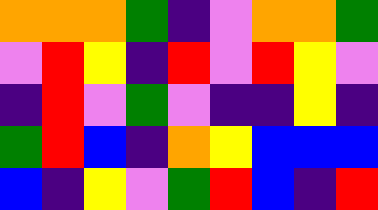[["orange", "orange", "orange", "green", "indigo", "violet", "orange", "orange", "green"], ["violet", "red", "yellow", "indigo", "red", "violet", "red", "yellow", "violet"], ["indigo", "red", "violet", "green", "violet", "indigo", "indigo", "yellow", "indigo"], ["green", "red", "blue", "indigo", "orange", "yellow", "blue", "blue", "blue"], ["blue", "indigo", "yellow", "violet", "green", "red", "blue", "indigo", "red"]]